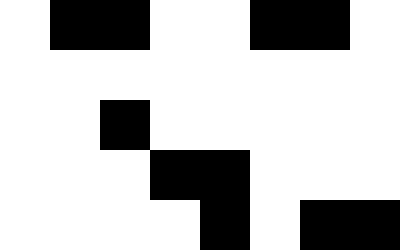[["white", "black", "black", "white", "white", "black", "black", "white"], ["white", "white", "white", "white", "white", "white", "white", "white"], ["white", "white", "black", "white", "white", "white", "white", "white"], ["white", "white", "white", "black", "black", "white", "white", "white"], ["white", "white", "white", "white", "black", "white", "black", "black"]]